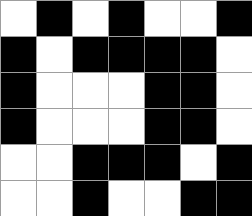[["white", "black", "white", "black", "white", "white", "black"], ["black", "white", "black", "black", "black", "black", "white"], ["black", "white", "white", "white", "black", "black", "white"], ["black", "white", "white", "white", "black", "black", "white"], ["white", "white", "black", "black", "black", "white", "black"], ["white", "white", "black", "white", "white", "black", "black"]]